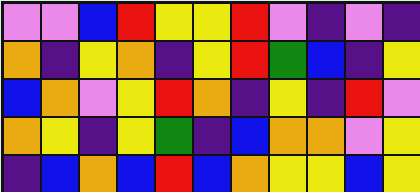[["violet", "violet", "blue", "red", "yellow", "yellow", "red", "violet", "indigo", "violet", "indigo"], ["orange", "indigo", "yellow", "orange", "indigo", "yellow", "red", "green", "blue", "indigo", "yellow"], ["blue", "orange", "violet", "yellow", "red", "orange", "indigo", "yellow", "indigo", "red", "violet"], ["orange", "yellow", "indigo", "yellow", "green", "indigo", "blue", "orange", "orange", "violet", "yellow"], ["indigo", "blue", "orange", "blue", "red", "blue", "orange", "yellow", "yellow", "blue", "yellow"]]